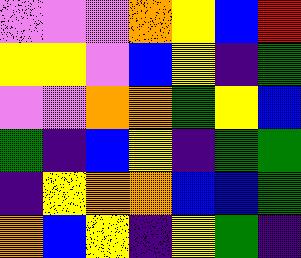[["violet", "violet", "violet", "orange", "yellow", "blue", "red"], ["yellow", "yellow", "violet", "blue", "yellow", "indigo", "green"], ["violet", "violet", "orange", "orange", "green", "yellow", "blue"], ["green", "indigo", "blue", "yellow", "indigo", "green", "green"], ["indigo", "yellow", "orange", "orange", "blue", "blue", "green"], ["orange", "blue", "yellow", "indigo", "yellow", "green", "indigo"]]